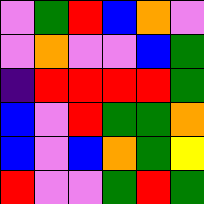[["violet", "green", "red", "blue", "orange", "violet"], ["violet", "orange", "violet", "violet", "blue", "green"], ["indigo", "red", "red", "red", "red", "green"], ["blue", "violet", "red", "green", "green", "orange"], ["blue", "violet", "blue", "orange", "green", "yellow"], ["red", "violet", "violet", "green", "red", "green"]]